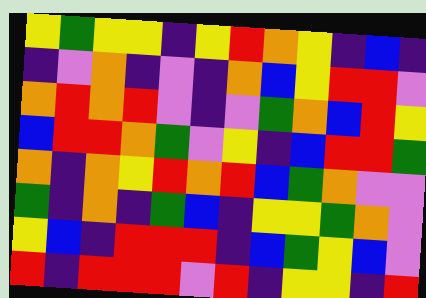[["yellow", "green", "yellow", "yellow", "indigo", "yellow", "red", "orange", "yellow", "indigo", "blue", "indigo"], ["indigo", "violet", "orange", "indigo", "violet", "indigo", "orange", "blue", "yellow", "red", "red", "violet"], ["orange", "red", "orange", "red", "violet", "indigo", "violet", "green", "orange", "blue", "red", "yellow"], ["blue", "red", "red", "orange", "green", "violet", "yellow", "indigo", "blue", "red", "red", "green"], ["orange", "indigo", "orange", "yellow", "red", "orange", "red", "blue", "green", "orange", "violet", "violet"], ["green", "indigo", "orange", "indigo", "green", "blue", "indigo", "yellow", "yellow", "green", "orange", "violet"], ["yellow", "blue", "indigo", "red", "red", "red", "indigo", "blue", "green", "yellow", "blue", "violet"], ["red", "indigo", "red", "red", "red", "violet", "red", "indigo", "yellow", "yellow", "indigo", "red"]]